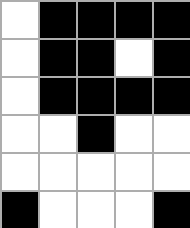[["white", "black", "black", "black", "black"], ["white", "black", "black", "white", "black"], ["white", "black", "black", "black", "black"], ["white", "white", "black", "white", "white"], ["white", "white", "white", "white", "white"], ["black", "white", "white", "white", "black"]]